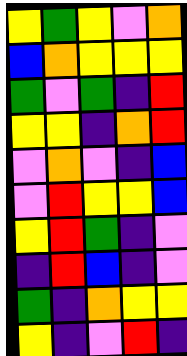[["yellow", "green", "yellow", "violet", "orange"], ["blue", "orange", "yellow", "yellow", "yellow"], ["green", "violet", "green", "indigo", "red"], ["yellow", "yellow", "indigo", "orange", "red"], ["violet", "orange", "violet", "indigo", "blue"], ["violet", "red", "yellow", "yellow", "blue"], ["yellow", "red", "green", "indigo", "violet"], ["indigo", "red", "blue", "indigo", "violet"], ["green", "indigo", "orange", "yellow", "yellow"], ["yellow", "indigo", "violet", "red", "indigo"]]